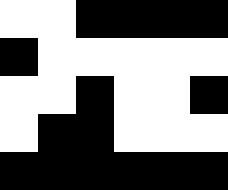[["white", "white", "black", "black", "black", "black"], ["black", "white", "white", "white", "white", "white"], ["white", "white", "black", "white", "white", "black"], ["white", "black", "black", "white", "white", "white"], ["black", "black", "black", "black", "black", "black"]]